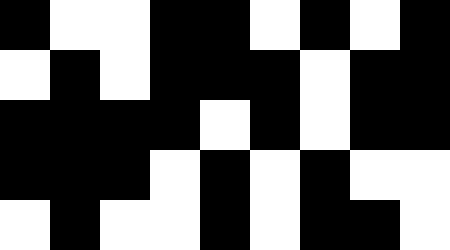[["black", "white", "white", "black", "black", "white", "black", "white", "black"], ["white", "black", "white", "black", "black", "black", "white", "black", "black"], ["black", "black", "black", "black", "white", "black", "white", "black", "black"], ["black", "black", "black", "white", "black", "white", "black", "white", "white"], ["white", "black", "white", "white", "black", "white", "black", "black", "white"]]